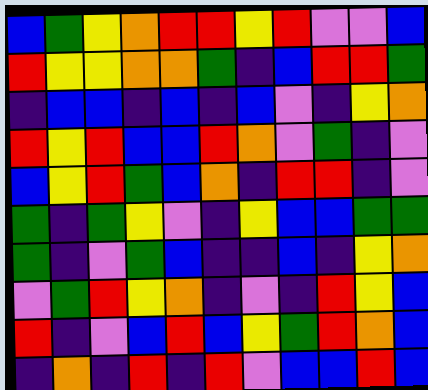[["blue", "green", "yellow", "orange", "red", "red", "yellow", "red", "violet", "violet", "blue"], ["red", "yellow", "yellow", "orange", "orange", "green", "indigo", "blue", "red", "red", "green"], ["indigo", "blue", "blue", "indigo", "blue", "indigo", "blue", "violet", "indigo", "yellow", "orange"], ["red", "yellow", "red", "blue", "blue", "red", "orange", "violet", "green", "indigo", "violet"], ["blue", "yellow", "red", "green", "blue", "orange", "indigo", "red", "red", "indigo", "violet"], ["green", "indigo", "green", "yellow", "violet", "indigo", "yellow", "blue", "blue", "green", "green"], ["green", "indigo", "violet", "green", "blue", "indigo", "indigo", "blue", "indigo", "yellow", "orange"], ["violet", "green", "red", "yellow", "orange", "indigo", "violet", "indigo", "red", "yellow", "blue"], ["red", "indigo", "violet", "blue", "red", "blue", "yellow", "green", "red", "orange", "blue"], ["indigo", "orange", "indigo", "red", "indigo", "red", "violet", "blue", "blue", "red", "blue"]]